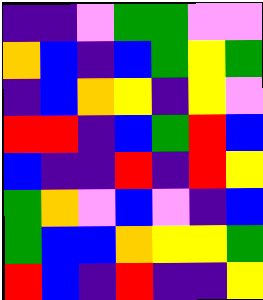[["indigo", "indigo", "violet", "green", "green", "violet", "violet"], ["orange", "blue", "indigo", "blue", "green", "yellow", "green"], ["indigo", "blue", "orange", "yellow", "indigo", "yellow", "violet"], ["red", "red", "indigo", "blue", "green", "red", "blue"], ["blue", "indigo", "indigo", "red", "indigo", "red", "yellow"], ["green", "orange", "violet", "blue", "violet", "indigo", "blue"], ["green", "blue", "blue", "orange", "yellow", "yellow", "green"], ["red", "blue", "indigo", "red", "indigo", "indigo", "yellow"]]